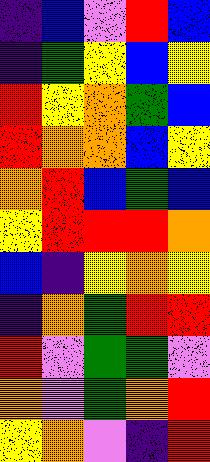[["indigo", "blue", "violet", "red", "blue"], ["indigo", "green", "yellow", "blue", "yellow"], ["red", "yellow", "orange", "green", "blue"], ["red", "orange", "orange", "blue", "yellow"], ["orange", "red", "blue", "green", "blue"], ["yellow", "red", "red", "red", "orange"], ["blue", "indigo", "yellow", "orange", "yellow"], ["indigo", "orange", "green", "red", "red"], ["red", "violet", "green", "green", "violet"], ["orange", "violet", "green", "orange", "red"], ["yellow", "orange", "violet", "indigo", "red"]]